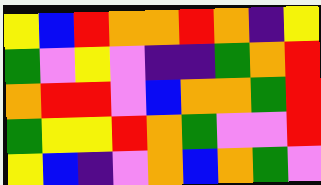[["yellow", "blue", "red", "orange", "orange", "red", "orange", "indigo", "yellow"], ["green", "violet", "yellow", "violet", "indigo", "indigo", "green", "orange", "red"], ["orange", "red", "red", "violet", "blue", "orange", "orange", "green", "red"], ["green", "yellow", "yellow", "red", "orange", "green", "violet", "violet", "red"], ["yellow", "blue", "indigo", "violet", "orange", "blue", "orange", "green", "violet"]]